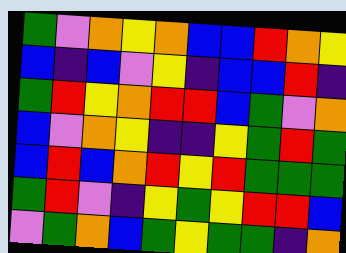[["green", "violet", "orange", "yellow", "orange", "blue", "blue", "red", "orange", "yellow"], ["blue", "indigo", "blue", "violet", "yellow", "indigo", "blue", "blue", "red", "indigo"], ["green", "red", "yellow", "orange", "red", "red", "blue", "green", "violet", "orange"], ["blue", "violet", "orange", "yellow", "indigo", "indigo", "yellow", "green", "red", "green"], ["blue", "red", "blue", "orange", "red", "yellow", "red", "green", "green", "green"], ["green", "red", "violet", "indigo", "yellow", "green", "yellow", "red", "red", "blue"], ["violet", "green", "orange", "blue", "green", "yellow", "green", "green", "indigo", "orange"]]